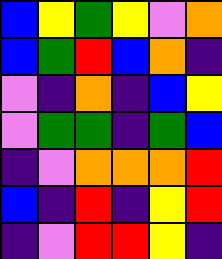[["blue", "yellow", "green", "yellow", "violet", "orange"], ["blue", "green", "red", "blue", "orange", "indigo"], ["violet", "indigo", "orange", "indigo", "blue", "yellow"], ["violet", "green", "green", "indigo", "green", "blue"], ["indigo", "violet", "orange", "orange", "orange", "red"], ["blue", "indigo", "red", "indigo", "yellow", "red"], ["indigo", "violet", "red", "red", "yellow", "indigo"]]